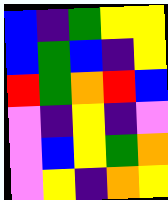[["blue", "indigo", "green", "yellow", "yellow"], ["blue", "green", "blue", "indigo", "yellow"], ["red", "green", "orange", "red", "blue"], ["violet", "indigo", "yellow", "indigo", "violet"], ["violet", "blue", "yellow", "green", "orange"], ["violet", "yellow", "indigo", "orange", "yellow"]]